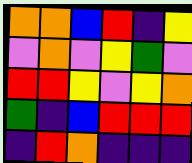[["orange", "orange", "blue", "red", "indigo", "yellow"], ["violet", "orange", "violet", "yellow", "green", "violet"], ["red", "red", "yellow", "violet", "yellow", "orange"], ["green", "indigo", "blue", "red", "red", "red"], ["indigo", "red", "orange", "indigo", "indigo", "indigo"]]